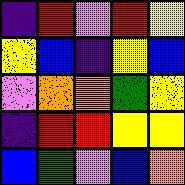[["indigo", "red", "violet", "red", "yellow"], ["yellow", "blue", "indigo", "yellow", "blue"], ["violet", "orange", "orange", "green", "yellow"], ["indigo", "red", "red", "yellow", "yellow"], ["blue", "green", "violet", "blue", "orange"]]